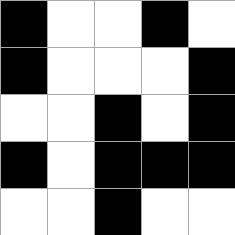[["black", "white", "white", "black", "white"], ["black", "white", "white", "white", "black"], ["white", "white", "black", "white", "black"], ["black", "white", "black", "black", "black"], ["white", "white", "black", "white", "white"]]